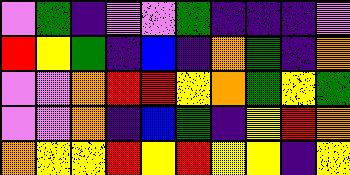[["violet", "green", "indigo", "violet", "violet", "green", "indigo", "indigo", "indigo", "violet"], ["red", "yellow", "green", "indigo", "blue", "indigo", "orange", "green", "indigo", "orange"], ["violet", "violet", "orange", "red", "red", "yellow", "orange", "green", "yellow", "green"], ["violet", "violet", "orange", "indigo", "blue", "green", "indigo", "yellow", "red", "orange"], ["orange", "yellow", "yellow", "red", "yellow", "red", "yellow", "yellow", "indigo", "yellow"]]